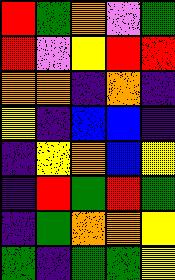[["red", "green", "orange", "violet", "green"], ["red", "violet", "yellow", "red", "red"], ["orange", "orange", "indigo", "orange", "indigo"], ["yellow", "indigo", "blue", "blue", "indigo"], ["indigo", "yellow", "orange", "blue", "yellow"], ["indigo", "red", "green", "red", "green"], ["indigo", "green", "orange", "orange", "yellow"], ["green", "indigo", "green", "green", "yellow"]]